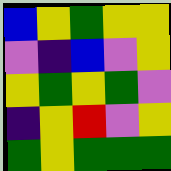[["blue", "yellow", "green", "yellow", "yellow"], ["violet", "indigo", "blue", "violet", "yellow"], ["yellow", "green", "yellow", "green", "violet"], ["indigo", "yellow", "red", "violet", "yellow"], ["green", "yellow", "green", "green", "green"]]